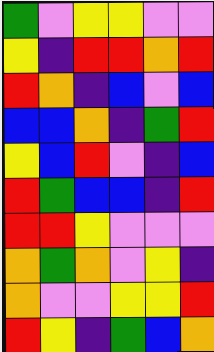[["green", "violet", "yellow", "yellow", "violet", "violet"], ["yellow", "indigo", "red", "red", "orange", "red"], ["red", "orange", "indigo", "blue", "violet", "blue"], ["blue", "blue", "orange", "indigo", "green", "red"], ["yellow", "blue", "red", "violet", "indigo", "blue"], ["red", "green", "blue", "blue", "indigo", "red"], ["red", "red", "yellow", "violet", "violet", "violet"], ["orange", "green", "orange", "violet", "yellow", "indigo"], ["orange", "violet", "violet", "yellow", "yellow", "red"], ["red", "yellow", "indigo", "green", "blue", "orange"]]